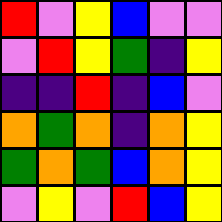[["red", "violet", "yellow", "blue", "violet", "violet"], ["violet", "red", "yellow", "green", "indigo", "yellow"], ["indigo", "indigo", "red", "indigo", "blue", "violet"], ["orange", "green", "orange", "indigo", "orange", "yellow"], ["green", "orange", "green", "blue", "orange", "yellow"], ["violet", "yellow", "violet", "red", "blue", "yellow"]]